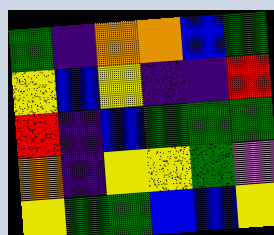[["green", "indigo", "orange", "orange", "blue", "green"], ["yellow", "blue", "yellow", "indigo", "indigo", "red"], ["red", "indigo", "blue", "green", "green", "green"], ["orange", "indigo", "yellow", "yellow", "green", "violet"], ["yellow", "green", "green", "blue", "blue", "yellow"]]